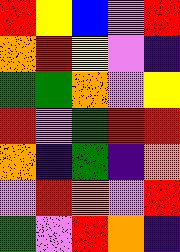[["red", "yellow", "blue", "violet", "red"], ["orange", "red", "yellow", "violet", "indigo"], ["green", "green", "orange", "violet", "yellow"], ["red", "violet", "green", "red", "red"], ["orange", "indigo", "green", "indigo", "orange"], ["violet", "red", "orange", "violet", "red"], ["green", "violet", "red", "orange", "indigo"]]